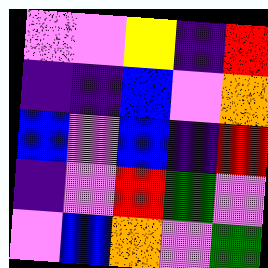[["violet", "violet", "yellow", "indigo", "red"], ["indigo", "indigo", "blue", "violet", "orange"], ["blue", "violet", "blue", "indigo", "red"], ["indigo", "violet", "red", "green", "violet"], ["violet", "blue", "orange", "violet", "green"]]